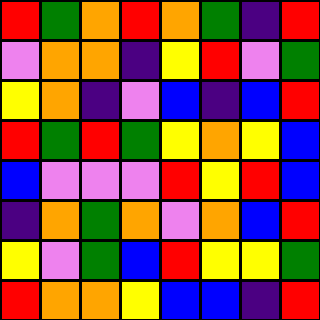[["red", "green", "orange", "red", "orange", "green", "indigo", "red"], ["violet", "orange", "orange", "indigo", "yellow", "red", "violet", "green"], ["yellow", "orange", "indigo", "violet", "blue", "indigo", "blue", "red"], ["red", "green", "red", "green", "yellow", "orange", "yellow", "blue"], ["blue", "violet", "violet", "violet", "red", "yellow", "red", "blue"], ["indigo", "orange", "green", "orange", "violet", "orange", "blue", "red"], ["yellow", "violet", "green", "blue", "red", "yellow", "yellow", "green"], ["red", "orange", "orange", "yellow", "blue", "blue", "indigo", "red"]]